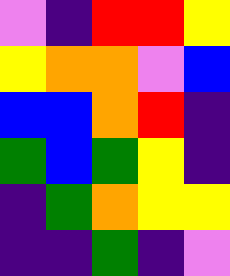[["violet", "indigo", "red", "red", "yellow"], ["yellow", "orange", "orange", "violet", "blue"], ["blue", "blue", "orange", "red", "indigo"], ["green", "blue", "green", "yellow", "indigo"], ["indigo", "green", "orange", "yellow", "yellow"], ["indigo", "indigo", "green", "indigo", "violet"]]